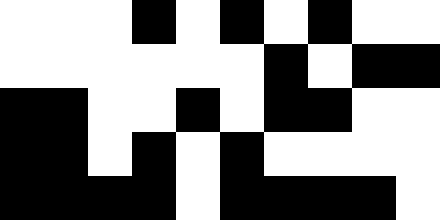[["white", "white", "white", "black", "white", "black", "white", "black", "white", "white"], ["white", "white", "white", "white", "white", "white", "black", "white", "black", "black"], ["black", "black", "white", "white", "black", "white", "black", "black", "white", "white"], ["black", "black", "white", "black", "white", "black", "white", "white", "white", "white"], ["black", "black", "black", "black", "white", "black", "black", "black", "black", "white"]]